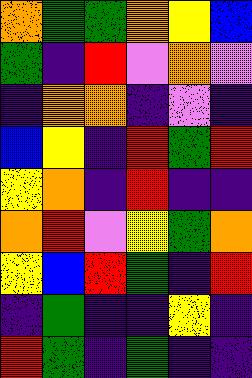[["orange", "green", "green", "orange", "yellow", "blue"], ["green", "indigo", "red", "violet", "orange", "violet"], ["indigo", "orange", "orange", "indigo", "violet", "indigo"], ["blue", "yellow", "indigo", "red", "green", "red"], ["yellow", "orange", "indigo", "red", "indigo", "indigo"], ["orange", "red", "violet", "yellow", "green", "orange"], ["yellow", "blue", "red", "green", "indigo", "red"], ["indigo", "green", "indigo", "indigo", "yellow", "indigo"], ["red", "green", "indigo", "green", "indigo", "indigo"]]